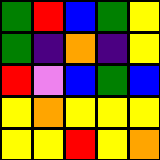[["green", "red", "blue", "green", "yellow"], ["green", "indigo", "orange", "indigo", "yellow"], ["red", "violet", "blue", "green", "blue"], ["yellow", "orange", "yellow", "yellow", "yellow"], ["yellow", "yellow", "red", "yellow", "orange"]]